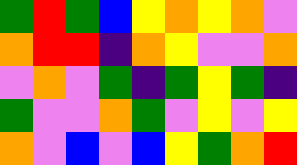[["green", "red", "green", "blue", "yellow", "orange", "yellow", "orange", "violet"], ["orange", "red", "red", "indigo", "orange", "yellow", "violet", "violet", "orange"], ["violet", "orange", "violet", "green", "indigo", "green", "yellow", "green", "indigo"], ["green", "violet", "violet", "orange", "green", "violet", "yellow", "violet", "yellow"], ["orange", "violet", "blue", "violet", "blue", "yellow", "green", "orange", "red"]]